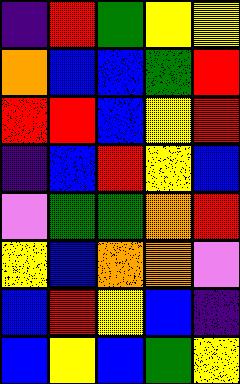[["indigo", "red", "green", "yellow", "yellow"], ["orange", "blue", "blue", "green", "red"], ["red", "red", "blue", "yellow", "red"], ["indigo", "blue", "red", "yellow", "blue"], ["violet", "green", "green", "orange", "red"], ["yellow", "blue", "orange", "orange", "violet"], ["blue", "red", "yellow", "blue", "indigo"], ["blue", "yellow", "blue", "green", "yellow"]]